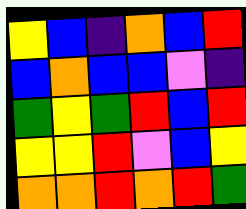[["yellow", "blue", "indigo", "orange", "blue", "red"], ["blue", "orange", "blue", "blue", "violet", "indigo"], ["green", "yellow", "green", "red", "blue", "red"], ["yellow", "yellow", "red", "violet", "blue", "yellow"], ["orange", "orange", "red", "orange", "red", "green"]]